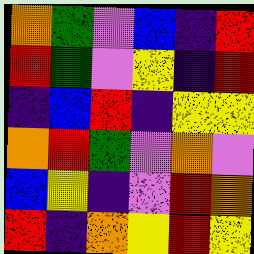[["orange", "green", "violet", "blue", "indigo", "red"], ["red", "green", "violet", "yellow", "indigo", "red"], ["indigo", "blue", "red", "indigo", "yellow", "yellow"], ["orange", "red", "green", "violet", "orange", "violet"], ["blue", "yellow", "indigo", "violet", "red", "orange"], ["red", "indigo", "orange", "yellow", "red", "yellow"]]